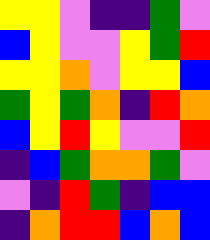[["yellow", "yellow", "violet", "indigo", "indigo", "green", "violet"], ["blue", "yellow", "violet", "violet", "yellow", "green", "red"], ["yellow", "yellow", "orange", "violet", "yellow", "yellow", "blue"], ["green", "yellow", "green", "orange", "indigo", "red", "orange"], ["blue", "yellow", "red", "yellow", "violet", "violet", "red"], ["indigo", "blue", "green", "orange", "orange", "green", "violet"], ["violet", "indigo", "red", "green", "indigo", "blue", "blue"], ["indigo", "orange", "red", "red", "blue", "orange", "blue"]]